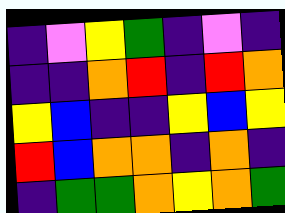[["indigo", "violet", "yellow", "green", "indigo", "violet", "indigo"], ["indigo", "indigo", "orange", "red", "indigo", "red", "orange"], ["yellow", "blue", "indigo", "indigo", "yellow", "blue", "yellow"], ["red", "blue", "orange", "orange", "indigo", "orange", "indigo"], ["indigo", "green", "green", "orange", "yellow", "orange", "green"]]